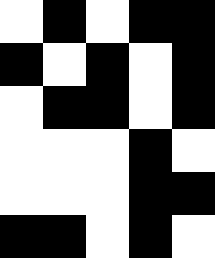[["white", "black", "white", "black", "black"], ["black", "white", "black", "white", "black"], ["white", "black", "black", "white", "black"], ["white", "white", "white", "black", "white"], ["white", "white", "white", "black", "black"], ["black", "black", "white", "black", "white"]]